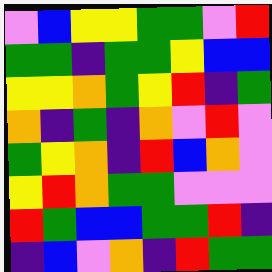[["violet", "blue", "yellow", "yellow", "green", "green", "violet", "red"], ["green", "green", "indigo", "green", "green", "yellow", "blue", "blue"], ["yellow", "yellow", "orange", "green", "yellow", "red", "indigo", "green"], ["orange", "indigo", "green", "indigo", "orange", "violet", "red", "violet"], ["green", "yellow", "orange", "indigo", "red", "blue", "orange", "violet"], ["yellow", "red", "orange", "green", "green", "violet", "violet", "violet"], ["red", "green", "blue", "blue", "green", "green", "red", "indigo"], ["indigo", "blue", "violet", "orange", "indigo", "red", "green", "green"]]